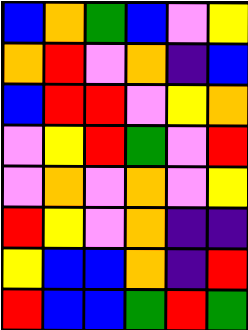[["blue", "orange", "green", "blue", "violet", "yellow"], ["orange", "red", "violet", "orange", "indigo", "blue"], ["blue", "red", "red", "violet", "yellow", "orange"], ["violet", "yellow", "red", "green", "violet", "red"], ["violet", "orange", "violet", "orange", "violet", "yellow"], ["red", "yellow", "violet", "orange", "indigo", "indigo"], ["yellow", "blue", "blue", "orange", "indigo", "red"], ["red", "blue", "blue", "green", "red", "green"]]